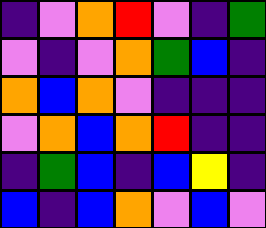[["indigo", "violet", "orange", "red", "violet", "indigo", "green"], ["violet", "indigo", "violet", "orange", "green", "blue", "indigo"], ["orange", "blue", "orange", "violet", "indigo", "indigo", "indigo"], ["violet", "orange", "blue", "orange", "red", "indigo", "indigo"], ["indigo", "green", "blue", "indigo", "blue", "yellow", "indigo"], ["blue", "indigo", "blue", "orange", "violet", "blue", "violet"]]